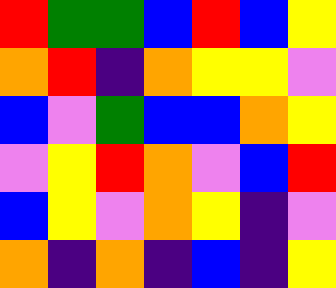[["red", "green", "green", "blue", "red", "blue", "yellow"], ["orange", "red", "indigo", "orange", "yellow", "yellow", "violet"], ["blue", "violet", "green", "blue", "blue", "orange", "yellow"], ["violet", "yellow", "red", "orange", "violet", "blue", "red"], ["blue", "yellow", "violet", "orange", "yellow", "indigo", "violet"], ["orange", "indigo", "orange", "indigo", "blue", "indigo", "yellow"]]